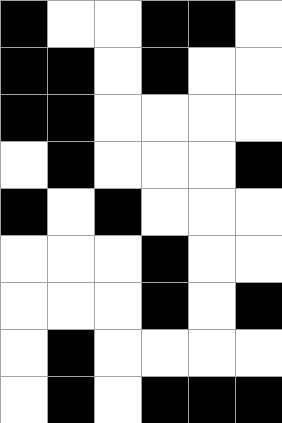[["black", "white", "white", "black", "black", "white"], ["black", "black", "white", "black", "white", "white"], ["black", "black", "white", "white", "white", "white"], ["white", "black", "white", "white", "white", "black"], ["black", "white", "black", "white", "white", "white"], ["white", "white", "white", "black", "white", "white"], ["white", "white", "white", "black", "white", "black"], ["white", "black", "white", "white", "white", "white"], ["white", "black", "white", "black", "black", "black"]]